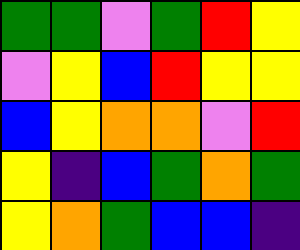[["green", "green", "violet", "green", "red", "yellow"], ["violet", "yellow", "blue", "red", "yellow", "yellow"], ["blue", "yellow", "orange", "orange", "violet", "red"], ["yellow", "indigo", "blue", "green", "orange", "green"], ["yellow", "orange", "green", "blue", "blue", "indigo"]]